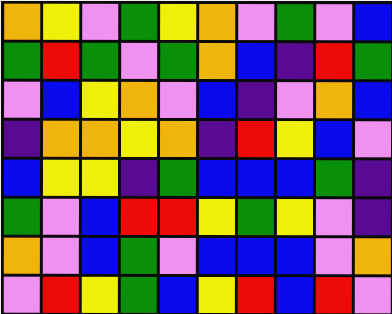[["orange", "yellow", "violet", "green", "yellow", "orange", "violet", "green", "violet", "blue"], ["green", "red", "green", "violet", "green", "orange", "blue", "indigo", "red", "green"], ["violet", "blue", "yellow", "orange", "violet", "blue", "indigo", "violet", "orange", "blue"], ["indigo", "orange", "orange", "yellow", "orange", "indigo", "red", "yellow", "blue", "violet"], ["blue", "yellow", "yellow", "indigo", "green", "blue", "blue", "blue", "green", "indigo"], ["green", "violet", "blue", "red", "red", "yellow", "green", "yellow", "violet", "indigo"], ["orange", "violet", "blue", "green", "violet", "blue", "blue", "blue", "violet", "orange"], ["violet", "red", "yellow", "green", "blue", "yellow", "red", "blue", "red", "violet"]]